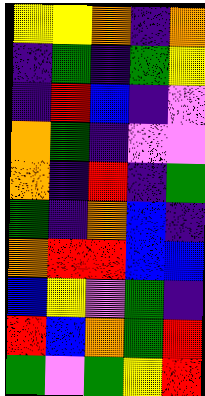[["yellow", "yellow", "orange", "indigo", "orange"], ["indigo", "green", "indigo", "green", "yellow"], ["indigo", "red", "blue", "indigo", "violet"], ["orange", "green", "indigo", "violet", "violet"], ["orange", "indigo", "red", "indigo", "green"], ["green", "indigo", "orange", "blue", "indigo"], ["orange", "red", "red", "blue", "blue"], ["blue", "yellow", "violet", "green", "indigo"], ["red", "blue", "orange", "green", "red"], ["green", "violet", "green", "yellow", "red"]]